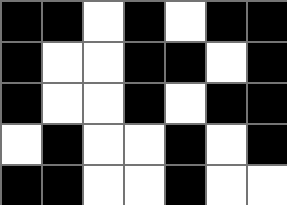[["black", "black", "white", "black", "white", "black", "black"], ["black", "white", "white", "black", "black", "white", "black"], ["black", "white", "white", "black", "white", "black", "black"], ["white", "black", "white", "white", "black", "white", "black"], ["black", "black", "white", "white", "black", "white", "white"]]